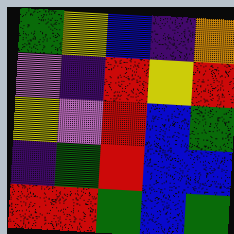[["green", "yellow", "blue", "indigo", "orange"], ["violet", "indigo", "red", "yellow", "red"], ["yellow", "violet", "red", "blue", "green"], ["indigo", "green", "red", "blue", "blue"], ["red", "red", "green", "blue", "green"]]